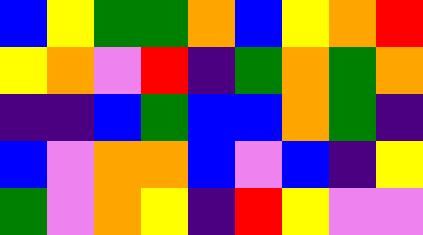[["blue", "yellow", "green", "green", "orange", "blue", "yellow", "orange", "red"], ["yellow", "orange", "violet", "red", "indigo", "green", "orange", "green", "orange"], ["indigo", "indigo", "blue", "green", "blue", "blue", "orange", "green", "indigo"], ["blue", "violet", "orange", "orange", "blue", "violet", "blue", "indigo", "yellow"], ["green", "violet", "orange", "yellow", "indigo", "red", "yellow", "violet", "violet"]]